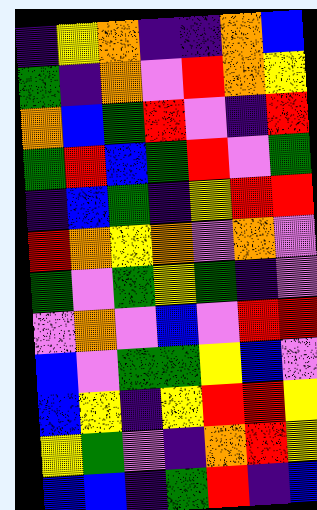[["indigo", "yellow", "orange", "indigo", "indigo", "orange", "blue"], ["green", "indigo", "orange", "violet", "red", "orange", "yellow"], ["orange", "blue", "green", "red", "violet", "indigo", "red"], ["green", "red", "blue", "green", "red", "violet", "green"], ["indigo", "blue", "green", "indigo", "yellow", "red", "red"], ["red", "orange", "yellow", "orange", "violet", "orange", "violet"], ["green", "violet", "green", "yellow", "green", "indigo", "violet"], ["violet", "orange", "violet", "blue", "violet", "red", "red"], ["blue", "violet", "green", "green", "yellow", "blue", "violet"], ["blue", "yellow", "indigo", "yellow", "red", "red", "yellow"], ["yellow", "green", "violet", "indigo", "orange", "red", "yellow"], ["blue", "blue", "indigo", "green", "red", "indigo", "blue"]]